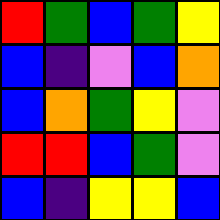[["red", "green", "blue", "green", "yellow"], ["blue", "indigo", "violet", "blue", "orange"], ["blue", "orange", "green", "yellow", "violet"], ["red", "red", "blue", "green", "violet"], ["blue", "indigo", "yellow", "yellow", "blue"]]